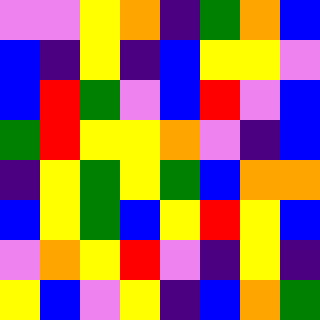[["violet", "violet", "yellow", "orange", "indigo", "green", "orange", "blue"], ["blue", "indigo", "yellow", "indigo", "blue", "yellow", "yellow", "violet"], ["blue", "red", "green", "violet", "blue", "red", "violet", "blue"], ["green", "red", "yellow", "yellow", "orange", "violet", "indigo", "blue"], ["indigo", "yellow", "green", "yellow", "green", "blue", "orange", "orange"], ["blue", "yellow", "green", "blue", "yellow", "red", "yellow", "blue"], ["violet", "orange", "yellow", "red", "violet", "indigo", "yellow", "indigo"], ["yellow", "blue", "violet", "yellow", "indigo", "blue", "orange", "green"]]